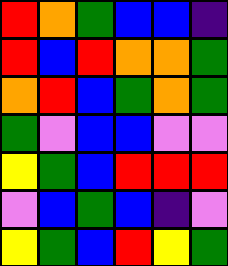[["red", "orange", "green", "blue", "blue", "indigo"], ["red", "blue", "red", "orange", "orange", "green"], ["orange", "red", "blue", "green", "orange", "green"], ["green", "violet", "blue", "blue", "violet", "violet"], ["yellow", "green", "blue", "red", "red", "red"], ["violet", "blue", "green", "blue", "indigo", "violet"], ["yellow", "green", "blue", "red", "yellow", "green"]]